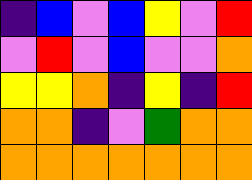[["indigo", "blue", "violet", "blue", "yellow", "violet", "red"], ["violet", "red", "violet", "blue", "violet", "violet", "orange"], ["yellow", "yellow", "orange", "indigo", "yellow", "indigo", "red"], ["orange", "orange", "indigo", "violet", "green", "orange", "orange"], ["orange", "orange", "orange", "orange", "orange", "orange", "orange"]]